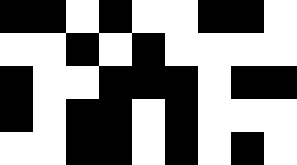[["black", "black", "white", "black", "white", "white", "black", "black", "white"], ["white", "white", "black", "white", "black", "white", "white", "white", "white"], ["black", "white", "white", "black", "black", "black", "white", "black", "black"], ["black", "white", "black", "black", "white", "black", "white", "white", "white"], ["white", "white", "black", "black", "white", "black", "white", "black", "white"]]